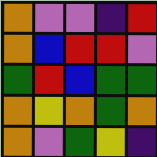[["orange", "violet", "violet", "indigo", "red"], ["orange", "blue", "red", "red", "violet"], ["green", "red", "blue", "green", "green"], ["orange", "yellow", "orange", "green", "orange"], ["orange", "violet", "green", "yellow", "indigo"]]